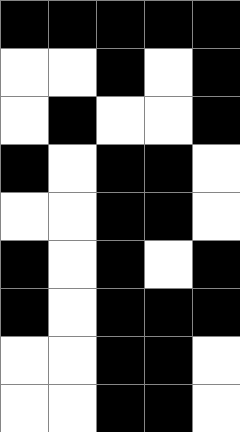[["black", "black", "black", "black", "black"], ["white", "white", "black", "white", "black"], ["white", "black", "white", "white", "black"], ["black", "white", "black", "black", "white"], ["white", "white", "black", "black", "white"], ["black", "white", "black", "white", "black"], ["black", "white", "black", "black", "black"], ["white", "white", "black", "black", "white"], ["white", "white", "black", "black", "white"]]